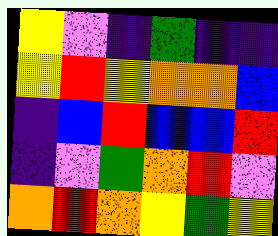[["yellow", "violet", "indigo", "green", "indigo", "indigo"], ["yellow", "red", "yellow", "orange", "orange", "blue"], ["indigo", "blue", "red", "blue", "blue", "red"], ["indigo", "violet", "green", "orange", "red", "violet"], ["orange", "red", "orange", "yellow", "green", "yellow"]]